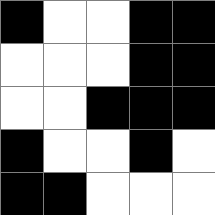[["black", "white", "white", "black", "black"], ["white", "white", "white", "black", "black"], ["white", "white", "black", "black", "black"], ["black", "white", "white", "black", "white"], ["black", "black", "white", "white", "white"]]